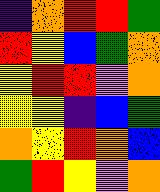[["indigo", "orange", "red", "red", "green"], ["red", "yellow", "blue", "green", "orange"], ["yellow", "red", "red", "violet", "orange"], ["yellow", "yellow", "indigo", "blue", "green"], ["orange", "yellow", "red", "orange", "blue"], ["green", "red", "yellow", "violet", "orange"]]